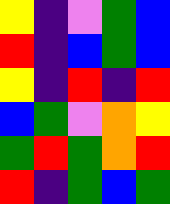[["yellow", "indigo", "violet", "green", "blue"], ["red", "indigo", "blue", "green", "blue"], ["yellow", "indigo", "red", "indigo", "red"], ["blue", "green", "violet", "orange", "yellow"], ["green", "red", "green", "orange", "red"], ["red", "indigo", "green", "blue", "green"]]